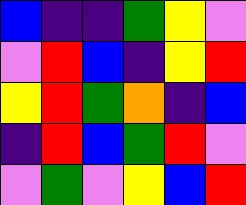[["blue", "indigo", "indigo", "green", "yellow", "violet"], ["violet", "red", "blue", "indigo", "yellow", "red"], ["yellow", "red", "green", "orange", "indigo", "blue"], ["indigo", "red", "blue", "green", "red", "violet"], ["violet", "green", "violet", "yellow", "blue", "red"]]